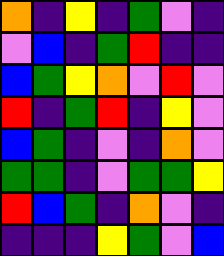[["orange", "indigo", "yellow", "indigo", "green", "violet", "indigo"], ["violet", "blue", "indigo", "green", "red", "indigo", "indigo"], ["blue", "green", "yellow", "orange", "violet", "red", "violet"], ["red", "indigo", "green", "red", "indigo", "yellow", "violet"], ["blue", "green", "indigo", "violet", "indigo", "orange", "violet"], ["green", "green", "indigo", "violet", "green", "green", "yellow"], ["red", "blue", "green", "indigo", "orange", "violet", "indigo"], ["indigo", "indigo", "indigo", "yellow", "green", "violet", "blue"]]